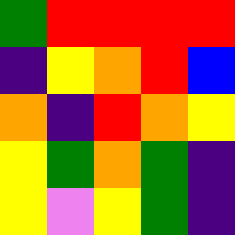[["green", "red", "red", "red", "red"], ["indigo", "yellow", "orange", "red", "blue"], ["orange", "indigo", "red", "orange", "yellow"], ["yellow", "green", "orange", "green", "indigo"], ["yellow", "violet", "yellow", "green", "indigo"]]